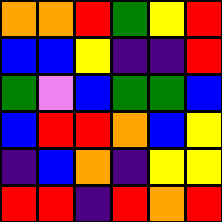[["orange", "orange", "red", "green", "yellow", "red"], ["blue", "blue", "yellow", "indigo", "indigo", "red"], ["green", "violet", "blue", "green", "green", "blue"], ["blue", "red", "red", "orange", "blue", "yellow"], ["indigo", "blue", "orange", "indigo", "yellow", "yellow"], ["red", "red", "indigo", "red", "orange", "red"]]